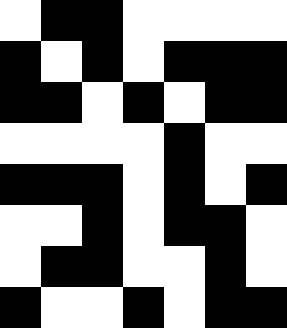[["white", "black", "black", "white", "white", "white", "white"], ["black", "white", "black", "white", "black", "black", "black"], ["black", "black", "white", "black", "white", "black", "black"], ["white", "white", "white", "white", "black", "white", "white"], ["black", "black", "black", "white", "black", "white", "black"], ["white", "white", "black", "white", "black", "black", "white"], ["white", "black", "black", "white", "white", "black", "white"], ["black", "white", "white", "black", "white", "black", "black"]]